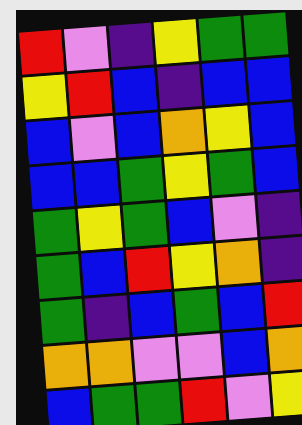[["red", "violet", "indigo", "yellow", "green", "green"], ["yellow", "red", "blue", "indigo", "blue", "blue"], ["blue", "violet", "blue", "orange", "yellow", "blue"], ["blue", "blue", "green", "yellow", "green", "blue"], ["green", "yellow", "green", "blue", "violet", "indigo"], ["green", "blue", "red", "yellow", "orange", "indigo"], ["green", "indigo", "blue", "green", "blue", "red"], ["orange", "orange", "violet", "violet", "blue", "orange"], ["blue", "green", "green", "red", "violet", "yellow"]]